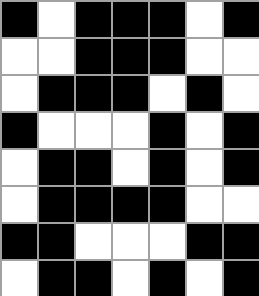[["black", "white", "black", "black", "black", "white", "black"], ["white", "white", "black", "black", "black", "white", "white"], ["white", "black", "black", "black", "white", "black", "white"], ["black", "white", "white", "white", "black", "white", "black"], ["white", "black", "black", "white", "black", "white", "black"], ["white", "black", "black", "black", "black", "white", "white"], ["black", "black", "white", "white", "white", "black", "black"], ["white", "black", "black", "white", "black", "white", "black"]]